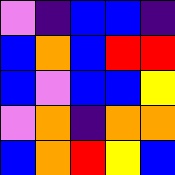[["violet", "indigo", "blue", "blue", "indigo"], ["blue", "orange", "blue", "red", "red"], ["blue", "violet", "blue", "blue", "yellow"], ["violet", "orange", "indigo", "orange", "orange"], ["blue", "orange", "red", "yellow", "blue"]]